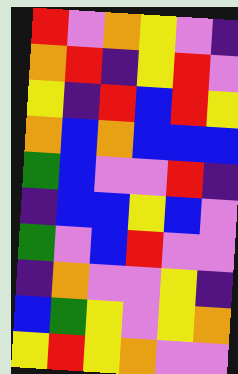[["red", "violet", "orange", "yellow", "violet", "indigo"], ["orange", "red", "indigo", "yellow", "red", "violet"], ["yellow", "indigo", "red", "blue", "red", "yellow"], ["orange", "blue", "orange", "blue", "blue", "blue"], ["green", "blue", "violet", "violet", "red", "indigo"], ["indigo", "blue", "blue", "yellow", "blue", "violet"], ["green", "violet", "blue", "red", "violet", "violet"], ["indigo", "orange", "violet", "violet", "yellow", "indigo"], ["blue", "green", "yellow", "violet", "yellow", "orange"], ["yellow", "red", "yellow", "orange", "violet", "violet"]]